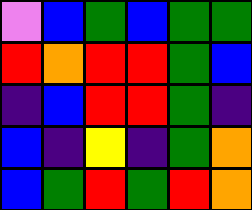[["violet", "blue", "green", "blue", "green", "green"], ["red", "orange", "red", "red", "green", "blue"], ["indigo", "blue", "red", "red", "green", "indigo"], ["blue", "indigo", "yellow", "indigo", "green", "orange"], ["blue", "green", "red", "green", "red", "orange"]]